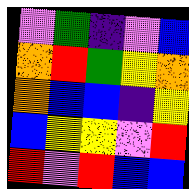[["violet", "green", "indigo", "violet", "blue"], ["orange", "red", "green", "yellow", "orange"], ["orange", "blue", "blue", "indigo", "yellow"], ["blue", "yellow", "yellow", "violet", "red"], ["red", "violet", "red", "blue", "blue"]]